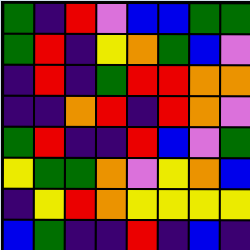[["green", "indigo", "red", "violet", "blue", "blue", "green", "green"], ["green", "red", "indigo", "yellow", "orange", "green", "blue", "violet"], ["indigo", "red", "indigo", "green", "red", "red", "orange", "orange"], ["indigo", "indigo", "orange", "red", "indigo", "red", "orange", "violet"], ["green", "red", "indigo", "indigo", "red", "blue", "violet", "green"], ["yellow", "green", "green", "orange", "violet", "yellow", "orange", "blue"], ["indigo", "yellow", "red", "orange", "yellow", "yellow", "yellow", "yellow"], ["blue", "green", "indigo", "indigo", "red", "indigo", "blue", "indigo"]]